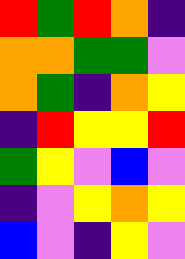[["red", "green", "red", "orange", "indigo"], ["orange", "orange", "green", "green", "violet"], ["orange", "green", "indigo", "orange", "yellow"], ["indigo", "red", "yellow", "yellow", "red"], ["green", "yellow", "violet", "blue", "violet"], ["indigo", "violet", "yellow", "orange", "yellow"], ["blue", "violet", "indigo", "yellow", "violet"]]